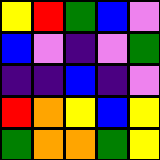[["yellow", "red", "green", "blue", "violet"], ["blue", "violet", "indigo", "violet", "green"], ["indigo", "indigo", "blue", "indigo", "violet"], ["red", "orange", "yellow", "blue", "yellow"], ["green", "orange", "orange", "green", "yellow"]]